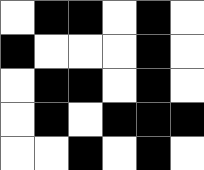[["white", "black", "black", "white", "black", "white"], ["black", "white", "white", "white", "black", "white"], ["white", "black", "black", "white", "black", "white"], ["white", "black", "white", "black", "black", "black"], ["white", "white", "black", "white", "black", "white"]]